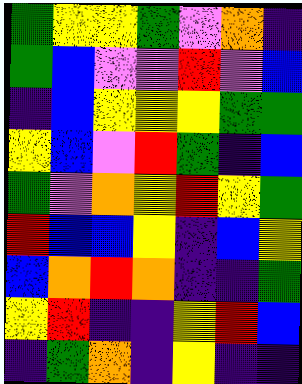[["green", "yellow", "yellow", "green", "violet", "orange", "indigo"], ["green", "blue", "violet", "violet", "red", "violet", "blue"], ["indigo", "blue", "yellow", "yellow", "yellow", "green", "green"], ["yellow", "blue", "violet", "red", "green", "indigo", "blue"], ["green", "violet", "orange", "yellow", "red", "yellow", "green"], ["red", "blue", "blue", "yellow", "indigo", "blue", "yellow"], ["blue", "orange", "red", "orange", "indigo", "indigo", "green"], ["yellow", "red", "indigo", "indigo", "yellow", "red", "blue"], ["indigo", "green", "orange", "indigo", "yellow", "indigo", "indigo"]]